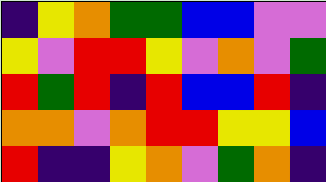[["indigo", "yellow", "orange", "green", "green", "blue", "blue", "violet", "violet"], ["yellow", "violet", "red", "red", "yellow", "violet", "orange", "violet", "green"], ["red", "green", "red", "indigo", "red", "blue", "blue", "red", "indigo"], ["orange", "orange", "violet", "orange", "red", "red", "yellow", "yellow", "blue"], ["red", "indigo", "indigo", "yellow", "orange", "violet", "green", "orange", "indigo"]]